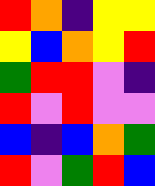[["red", "orange", "indigo", "yellow", "yellow"], ["yellow", "blue", "orange", "yellow", "red"], ["green", "red", "red", "violet", "indigo"], ["red", "violet", "red", "violet", "violet"], ["blue", "indigo", "blue", "orange", "green"], ["red", "violet", "green", "red", "blue"]]